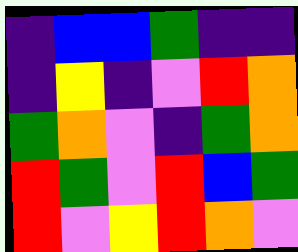[["indigo", "blue", "blue", "green", "indigo", "indigo"], ["indigo", "yellow", "indigo", "violet", "red", "orange"], ["green", "orange", "violet", "indigo", "green", "orange"], ["red", "green", "violet", "red", "blue", "green"], ["red", "violet", "yellow", "red", "orange", "violet"]]